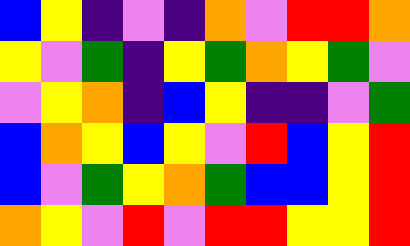[["blue", "yellow", "indigo", "violet", "indigo", "orange", "violet", "red", "red", "orange"], ["yellow", "violet", "green", "indigo", "yellow", "green", "orange", "yellow", "green", "violet"], ["violet", "yellow", "orange", "indigo", "blue", "yellow", "indigo", "indigo", "violet", "green"], ["blue", "orange", "yellow", "blue", "yellow", "violet", "red", "blue", "yellow", "red"], ["blue", "violet", "green", "yellow", "orange", "green", "blue", "blue", "yellow", "red"], ["orange", "yellow", "violet", "red", "violet", "red", "red", "yellow", "yellow", "red"]]